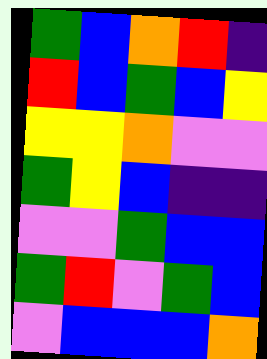[["green", "blue", "orange", "red", "indigo"], ["red", "blue", "green", "blue", "yellow"], ["yellow", "yellow", "orange", "violet", "violet"], ["green", "yellow", "blue", "indigo", "indigo"], ["violet", "violet", "green", "blue", "blue"], ["green", "red", "violet", "green", "blue"], ["violet", "blue", "blue", "blue", "orange"]]